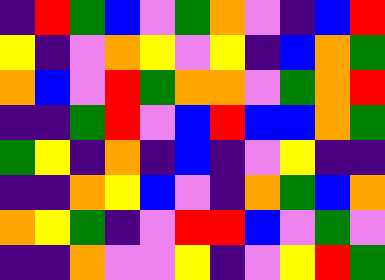[["indigo", "red", "green", "blue", "violet", "green", "orange", "violet", "indigo", "blue", "red"], ["yellow", "indigo", "violet", "orange", "yellow", "violet", "yellow", "indigo", "blue", "orange", "green"], ["orange", "blue", "violet", "red", "green", "orange", "orange", "violet", "green", "orange", "red"], ["indigo", "indigo", "green", "red", "violet", "blue", "red", "blue", "blue", "orange", "green"], ["green", "yellow", "indigo", "orange", "indigo", "blue", "indigo", "violet", "yellow", "indigo", "indigo"], ["indigo", "indigo", "orange", "yellow", "blue", "violet", "indigo", "orange", "green", "blue", "orange"], ["orange", "yellow", "green", "indigo", "violet", "red", "red", "blue", "violet", "green", "violet"], ["indigo", "indigo", "orange", "violet", "violet", "yellow", "indigo", "violet", "yellow", "red", "green"]]